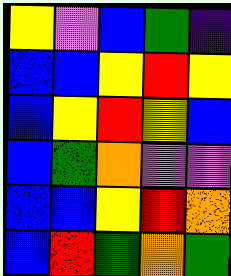[["yellow", "violet", "blue", "green", "indigo"], ["blue", "blue", "yellow", "red", "yellow"], ["blue", "yellow", "red", "yellow", "blue"], ["blue", "green", "orange", "violet", "violet"], ["blue", "blue", "yellow", "red", "orange"], ["blue", "red", "green", "orange", "green"]]